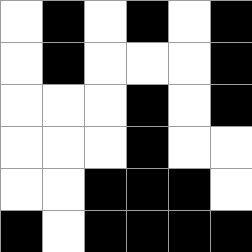[["white", "black", "white", "black", "white", "black"], ["white", "black", "white", "white", "white", "black"], ["white", "white", "white", "black", "white", "black"], ["white", "white", "white", "black", "white", "white"], ["white", "white", "black", "black", "black", "white"], ["black", "white", "black", "black", "black", "black"]]